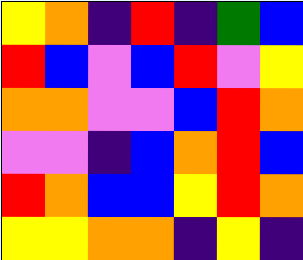[["yellow", "orange", "indigo", "red", "indigo", "green", "blue"], ["red", "blue", "violet", "blue", "red", "violet", "yellow"], ["orange", "orange", "violet", "violet", "blue", "red", "orange"], ["violet", "violet", "indigo", "blue", "orange", "red", "blue"], ["red", "orange", "blue", "blue", "yellow", "red", "orange"], ["yellow", "yellow", "orange", "orange", "indigo", "yellow", "indigo"]]